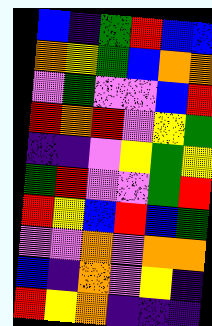[["blue", "indigo", "green", "red", "blue", "blue"], ["orange", "yellow", "green", "blue", "orange", "orange"], ["violet", "green", "violet", "violet", "blue", "red"], ["red", "orange", "red", "violet", "yellow", "green"], ["indigo", "indigo", "violet", "yellow", "green", "yellow"], ["green", "red", "violet", "violet", "green", "red"], ["red", "yellow", "blue", "red", "blue", "green"], ["violet", "violet", "orange", "violet", "orange", "orange"], ["blue", "indigo", "orange", "violet", "yellow", "indigo"], ["red", "yellow", "orange", "indigo", "indigo", "indigo"]]